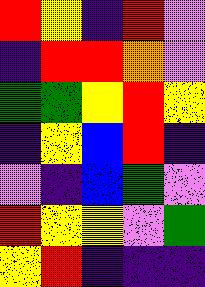[["red", "yellow", "indigo", "red", "violet"], ["indigo", "red", "red", "orange", "violet"], ["green", "green", "yellow", "red", "yellow"], ["indigo", "yellow", "blue", "red", "indigo"], ["violet", "indigo", "blue", "green", "violet"], ["red", "yellow", "yellow", "violet", "green"], ["yellow", "red", "indigo", "indigo", "indigo"]]